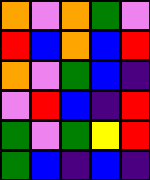[["orange", "violet", "orange", "green", "violet"], ["red", "blue", "orange", "blue", "red"], ["orange", "violet", "green", "blue", "indigo"], ["violet", "red", "blue", "indigo", "red"], ["green", "violet", "green", "yellow", "red"], ["green", "blue", "indigo", "blue", "indigo"]]